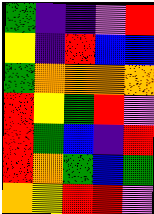[["green", "indigo", "indigo", "violet", "red"], ["yellow", "indigo", "red", "blue", "blue"], ["green", "orange", "orange", "orange", "orange"], ["red", "yellow", "green", "red", "violet"], ["red", "green", "blue", "indigo", "red"], ["red", "orange", "green", "blue", "green"], ["orange", "yellow", "red", "red", "violet"]]